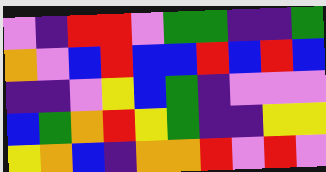[["violet", "indigo", "red", "red", "violet", "green", "green", "indigo", "indigo", "green"], ["orange", "violet", "blue", "red", "blue", "blue", "red", "blue", "red", "blue"], ["indigo", "indigo", "violet", "yellow", "blue", "green", "indigo", "violet", "violet", "violet"], ["blue", "green", "orange", "red", "yellow", "green", "indigo", "indigo", "yellow", "yellow"], ["yellow", "orange", "blue", "indigo", "orange", "orange", "red", "violet", "red", "violet"]]